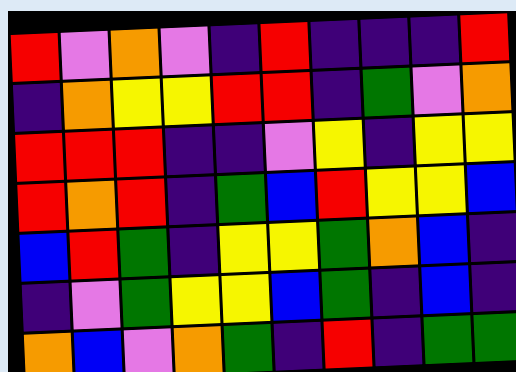[["red", "violet", "orange", "violet", "indigo", "red", "indigo", "indigo", "indigo", "red"], ["indigo", "orange", "yellow", "yellow", "red", "red", "indigo", "green", "violet", "orange"], ["red", "red", "red", "indigo", "indigo", "violet", "yellow", "indigo", "yellow", "yellow"], ["red", "orange", "red", "indigo", "green", "blue", "red", "yellow", "yellow", "blue"], ["blue", "red", "green", "indigo", "yellow", "yellow", "green", "orange", "blue", "indigo"], ["indigo", "violet", "green", "yellow", "yellow", "blue", "green", "indigo", "blue", "indigo"], ["orange", "blue", "violet", "orange", "green", "indigo", "red", "indigo", "green", "green"]]